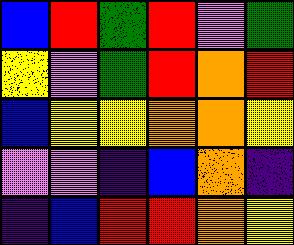[["blue", "red", "green", "red", "violet", "green"], ["yellow", "violet", "green", "red", "orange", "red"], ["blue", "yellow", "yellow", "orange", "orange", "yellow"], ["violet", "violet", "indigo", "blue", "orange", "indigo"], ["indigo", "blue", "red", "red", "orange", "yellow"]]